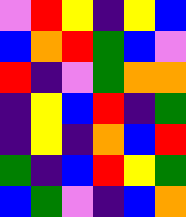[["violet", "red", "yellow", "indigo", "yellow", "blue"], ["blue", "orange", "red", "green", "blue", "violet"], ["red", "indigo", "violet", "green", "orange", "orange"], ["indigo", "yellow", "blue", "red", "indigo", "green"], ["indigo", "yellow", "indigo", "orange", "blue", "red"], ["green", "indigo", "blue", "red", "yellow", "green"], ["blue", "green", "violet", "indigo", "blue", "orange"]]